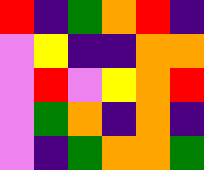[["red", "indigo", "green", "orange", "red", "indigo"], ["violet", "yellow", "indigo", "indigo", "orange", "orange"], ["violet", "red", "violet", "yellow", "orange", "red"], ["violet", "green", "orange", "indigo", "orange", "indigo"], ["violet", "indigo", "green", "orange", "orange", "green"]]